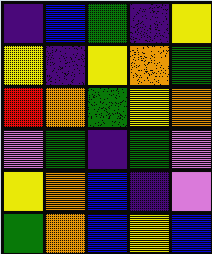[["indigo", "blue", "green", "indigo", "yellow"], ["yellow", "indigo", "yellow", "orange", "green"], ["red", "orange", "green", "yellow", "orange"], ["violet", "green", "indigo", "green", "violet"], ["yellow", "orange", "blue", "indigo", "violet"], ["green", "orange", "blue", "yellow", "blue"]]